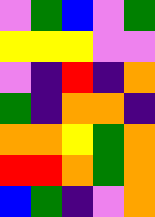[["violet", "green", "blue", "violet", "green"], ["yellow", "yellow", "yellow", "violet", "violet"], ["violet", "indigo", "red", "indigo", "orange"], ["green", "indigo", "orange", "orange", "indigo"], ["orange", "orange", "yellow", "green", "orange"], ["red", "red", "orange", "green", "orange"], ["blue", "green", "indigo", "violet", "orange"]]